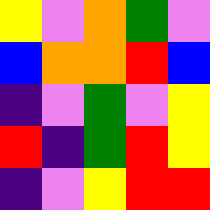[["yellow", "violet", "orange", "green", "violet"], ["blue", "orange", "orange", "red", "blue"], ["indigo", "violet", "green", "violet", "yellow"], ["red", "indigo", "green", "red", "yellow"], ["indigo", "violet", "yellow", "red", "red"]]